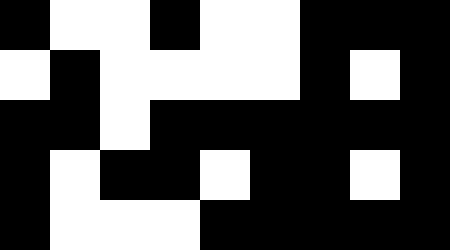[["black", "white", "white", "black", "white", "white", "black", "black", "black"], ["white", "black", "white", "white", "white", "white", "black", "white", "black"], ["black", "black", "white", "black", "black", "black", "black", "black", "black"], ["black", "white", "black", "black", "white", "black", "black", "white", "black"], ["black", "white", "white", "white", "black", "black", "black", "black", "black"]]